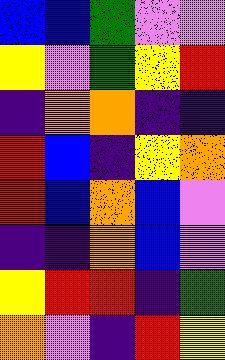[["blue", "blue", "green", "violet", "violet"], ["yellow", "violet", "green", "yellow", "red"], ["indigo", "orange", "orange", "indigo", "indigo"], ["red", "blue", "indigo", "yellow", "orange"], ["red", "blue", "orange", "blue", "violet"], ["indigo", "indigo", "orange", "blue", "violet"], ["yellow", "red", "red", "indigo", "green"], ["orange", "violet", "indigo", "red", "yellow"]]